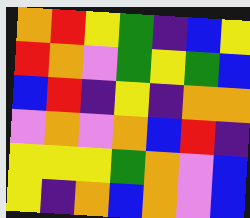[["orange", "red", "yellow", "green", "indigo", "blue", "yellow"], ["red", "orange", "violet", "green", "yellow", "green", "blue"], ["blue", "red", "indigo", "yellow", "indigo", "orange", "orange"], ["violet", "orange", "violet", "orange", "blue", "red", "indigo"], ["yellow", "yellow", "yellow", "green", "orange", "violet", "blue"], ["yellow", "indigo", "orange", "blue", "orange", "violet", "blue"]]